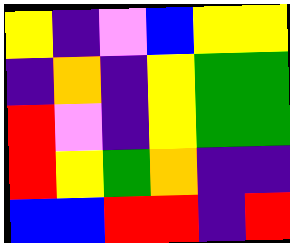[["yellow", "indigo", "violet", "blue", "yellow", "yellow"], ["indigo", "orange", "indigo", "yellow", "green", "green"], ["red", "violet", "indigo", "yellow", "green", "green"], ["red", "yellow", "green", "orange", "indigo", "indigo"], ["blue", "blue", "red", "red", "indigo", "red"]]